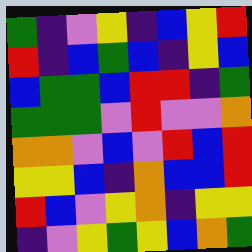[["green", "indigo", "violet", "yellow", "indigo", "blue", "yellow", "red"], ["red", "indigo", "blue", "green", "blue", "indigo", "yellow", "blue"], ["blue", "green", "green", "blue", "red", "red", "indigo", "green"], ["green", "green", "green", "violet", "red", "violet", "violet", "orange"], ["orange", "orange", "violet", "blue", "violet", "red", "blue", "red"], ["yellow", "yellow", "blue", "indigo", "orange", "blue", "blue", "red"], ["red", "blue", "violet", "yellow", "orange", "indigo", "yellow", "yellow"], ["indigo", "violet", "yellow", "green", "yellow", "blue", "orange", "green"]]